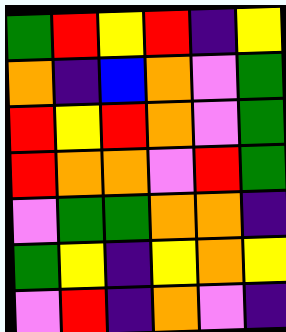[["green", "red", "yellow", "red", "indigo", "yellow"], ["orange", "indigo", "blue", "orange", "violet", "green"], ["red", "yellow", "red", "orange", "violet", "green"], ["red", "orange", "orange", "violet", "red", "green"], ["violet", "green", "green", "orange", "orange", "indigo"], ["green", "yellow", "indigo", "yellow", "orange", "yellow"], ["violet", "red", "indigo", "orange", "violet", "indigo"]]